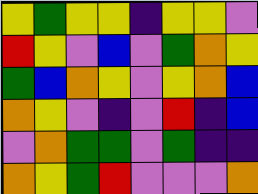[["yellow", "green", "yellow", "yellow", "indigo", "yellow", "yellow", "violet"], ["red", "yellow", "violet", "blue", "violet", "green", "orange", "yellow"], ["green", "blue", "orange", "yellow", "violet", "yellow", "orange", "blue"], ["orange", "yellow", "violet", "indigo", "violet", "red", "indigo", "blue"], ["violet", "orange", "green", "green", "violet", "green", "indigo", "indigo"], ["orange", "yellow", "green", "red", "violet", "violet", "violet", "orange"]]